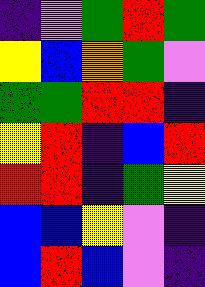[["indigo", "violet", "green", "red", "green"], ["yellow", "blue", "orange", "green", "violet"], ["green", "green", "red", "red", "indigo"], ["yellow", "red", "indigo", "blue", "red"], ["red", "red", "indigo", "green", "yellow"], ["blue", "blue", "yellow", "violet", "indigo"], ["blue", "red", "blue", "violet", "indigo"]]